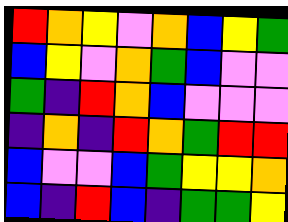[["red", "orange", "yellow", "violet", "orange", "blue", "yellow", "green"], ["blue", "yellow", "violet", "orange", "green", "blue", "violet", "violet"], ["green", "indigo", "red", "orange", "blue", "violet", "violet", "violet"], ["indigo", "orange", "indigo", "red", "orange", "green", "red", "red"], ["blue", "violet", "violet", "blue", "green", "yellow", "yellow", "orange"], ["blue", "indigo", "red", "blue", "indigo", "green", "green", "yellow"]]